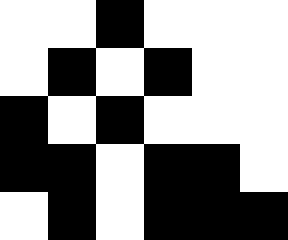[["white", "white", "black", "white", "white", "white"], ["white", "black", "white", "black", "white", "white"], ["black", "white", "black", "white", "white", "white"], ["black", "black", "white", "black", "black", "white"], ["white", "black", "white", "black", "black", "black"]]